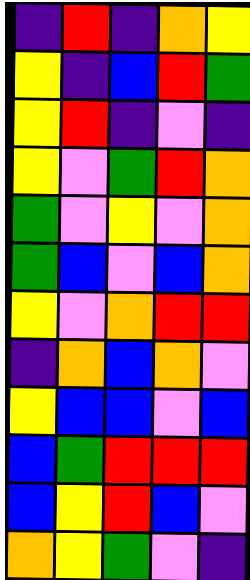[["indigo", "red", "indigo", "orange", "yellow"], ["yellow", "indigo", "blue", "red", "green"], ["yellow", "red", "indigo", "violet", "indigo"], ["yellow", "violet", "green", "red", "orange"], ["green", "violet", "yellow", "violet", "orange"], ["green", "blue", "violet", "blue", "orange"], ["yellow", "violet", "orange", "red", "red"], ["indigo", "orange", "blue", "orange", "violet"], ["yellow", "blue", "blue", "violet", "blue"], ["blue", "green", "red", "red", "red"], ["blue", "yellow", "red", "blue", "violet"], ["orange", "yellow", "green", "violet", "indigo"]]